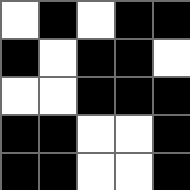[["white", "black", "white", "black", "black"], ["black", "white", "black", "black", "white"], ["white", "white", "black", "black", "black"], ["black", "black", "white", "white", "black"], ["black", "black", "white", "white", "black"]]